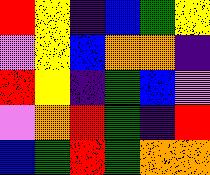[["red", "yellow", "indigo", "blue", "green", "yellow"], ["violet", "yellow", "blue", "orange", "orange", "indigo"], ["red", "yellow", "indigo", "green", "blue", "violet"], ["violet", "orange", "red", "green", "indigo", "red"], ["blue", "green", "red", "green", "orange", "orange"]]